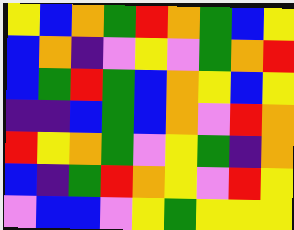[["yellow", "blue", "orange", "green", "red", "orange", "green", "blue", "yellow"], ["blue", "orange", "indigo", "violet", "yellow", "violet", "green", "orange", "red"], ["blue", "green", "red", "green", "blue", "orange", "yellow", "blue", "yellow"], ["indigo", "indigo", "blue", "green", "blue", "orange", "violet", "red", "orange"], ["red", "yellow", "orange", "green", "violet", "yellow", "green", "indigo", "orange"], ["blue", "indigo", "green", "red", "orange", "yellow", "violet", "red", "yellow"], ["violet", "blue", "blue", "violet", "yellow", "green", "yellow", "yellow", "yellow"]]